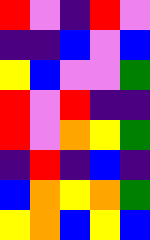[["red", "violet", "indigo", "red", "violet"], ["indigo", "indigo", "blue", "violet", "blue"], ["yellow", "blue", "violet", "violet", "green"], ["red", "violet", "red", "indigo", "indigo"], ["red", "violet", "orange", "yellow", "green"], ["indigo", "red", "indigo", "blue", "indigo"], ["blue", "orange", "yellow", "orange", "green"], ["yellow", "orange", "blue", "yellow", "blue"]]